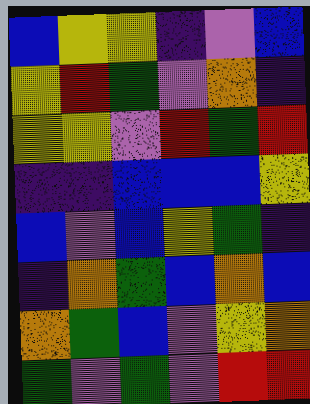[["blue", "yellow", "yellow", "indigo", "violet", "blue"], ["yellow", "red", "green", "violet", "orange", "indigo"], ["yellow", "yellow", "violet", "red", "green", "red"], ["indigo", "indigo", "blue", "blue", "blue", "yellow"], ["blue", "violet", "blue", "yellow", "green", "indigo"], ["indigo", "orange", "green", "blue", "orange", "blue"], ["orange", "green", "blue", "violet", "yellow", "orange"], ["green", "violet", "green", "violet", "red", "red"]]